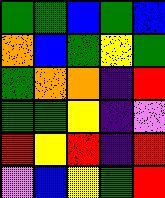[["green", "green", "blue", "green", "blue"], ["orange", "blue", "green", "yellow", "green"], ["green", "orange", "orange", "indigo", "red"], ["green", "green", "yellow", "indigo", "violet"], ["red", "yellow", "red", "indigo", "red"], ["violet", "blue", "yellow", "green", "red"]]